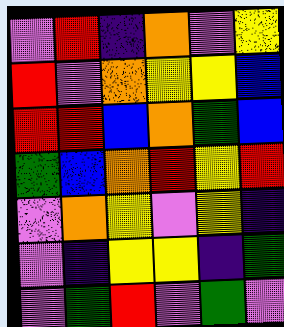[["violet", "red", "indigo", "orange", "violet", "yellow"], ["red", "violet", "orange", "yellow", "yellow", "blue"], ["red", "red", "blue", "orange", "green", "blue"], ["green", "blue", "orange", "red", "yellow", "red"], ["violet", "orange", "yellow", "violet", "yellow", "indigo"], ["violet", "indigo", "yellow", "yellow", "indigo", "green"], ["violet", "green", "red", "violet", "green", "violet"]]